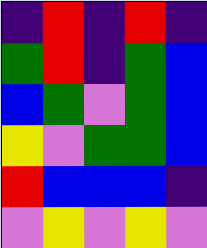[["indigo", "red", "indigo", "red", "indigo"], ["green", "red", "indigo", "green", "blue"], ["blue", "green", "violet", "green", "blue"], ["yellow", "violet", "green", "green", "blue"], ["red", "blue", "blue", "blue", "indigo"], ["violet", "yellow", "violet", "yellow", "violet"]]